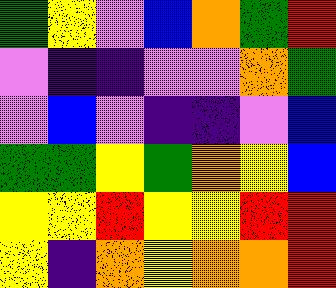[["green", "yellow", "violet", "blue", "orange", "green", "red"], ["violet", "indigo", "indigo", "violet", "violet", "orange", "green"], ["violet", "blue", "violet", "indigo", "indigo", "violet", "blue"], ["green", "green", "yellow", "green", "orange", "yellow", "blue"], ["yellow", "yellow", "red", "yellow", "yellow", "red", "red"], ["yellow", "indigo", "orange", "yellow", "orange", "orange", "red"]]